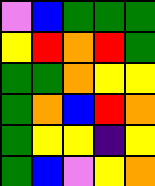[["violet", "blue", "green", "green", "green"], ["yellow", "red", "orange", "red", "green"], ["green", "green", "orange", "yellow", "yellow"], ["green", "orange", "blue", "red", "orange"], ["green", "yellow", "yellow", "indigo", "yellow"], ["green", "blue", "violet", "yellow", "orange"]]